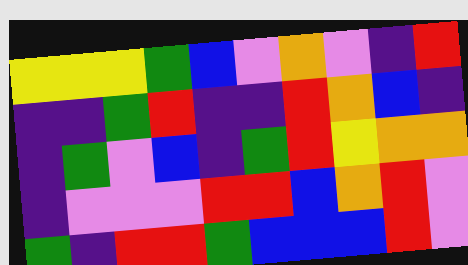[["yellow", "yellow", "yellow", "green", "blue", "violet", "orange", "violet", "indigo", "red"], ["indigo", "indigo", "green", "red", "indigo", "indigo", "red", "orange", "blue", "indigo"], ["indigo", "green", "violet", "blue", "indigo", "green", "red", "yellow", "orange", "orange"], ["indigo", "violet", "violet", "violet", "red", "red", "blue", "orange", "red", "violet"], ["green", "indigo", "red", "red", "green", "blue", "blue", "blue", "red", "violet"]]